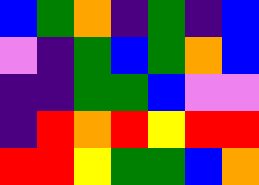[["blue", "green", "orange", "indigo", "green", "indigo", "blue"], ["violet", "indigo", "green", "blue", "green", "orange", "blue"], ["indigo", "indigo", "green", "green", "blue", "violet", "violet"], ["indigo", "red", "orange", "red", "yellow", "red", "red"], ["red", "red", "yellow", "green", "green", "blue", "orange"]]